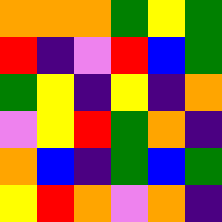[["orange", "orange", "orange", "green", "yellow", "green"], ["red", "indigo", "violet", "red", "blue", "green"], ["green", "yellow", "indigo", "yellow", "indigo", "orange"], ["violet", "yellow", "red", "green", "orange", "indigo"], ["orange", "blue", "indigo", "green", "blue", "green"], ["yellow", "red", "orange", "violet", "orange", "indigo"]]